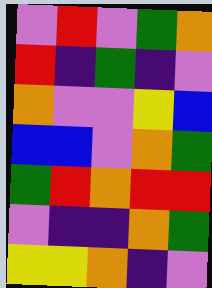[["violet", "red", "violet", "green", "orange"], ["red", "indigo", "green", "indigo", "violet"], ["orange", "violet", "violet", "yellow", "blue"], ["blue", "blue", "violet", "orange", "green"], ["green", "red", "orange", "red", "red"], ["violet", "indigo", "indigo", "orange", "green"], ["yellow", "yellow", "orange", "indigo", "violet"]]